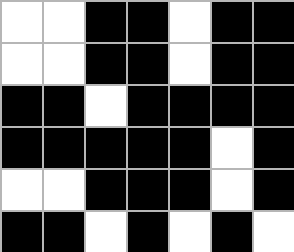[["white", "white", "black", "black", "white", "black", "black"], ["white", "white", "black", "black", "white", "black", "black"], ["black", "black", "white", "black", "black", "black", "black"], ["black", "black", "black", "black", "black", "white", "black"], ["white", "white", "black", "black", "black", "white", "black"], ["black", "black", "white", "black", "white", "black", "white"]]